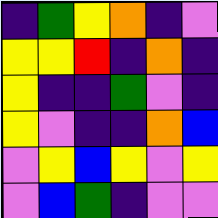[["indigo", "green", "yellow", "orange", "indigo", "violet"], ["yellow", "yellow", "red", "indigo", "orange", "indigo"], ["yellow", "indigo", "indigo", "green", "violet", "indigo"], ["yellow", "violet", "indigo", "indigo", "orange", "blue"], ["violet", "yellow", "blue", "yellow", "violet", "yellow"], ["violet", "blue", "green", "indigo", "violet", "violet"]]